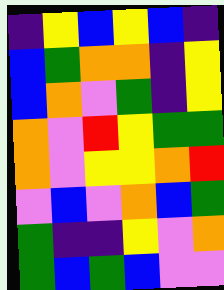[["indigo", "yellow", "blue", "yellow", "blue", "indigo"], ["blue", "green", "orange", "orange", "indigo", "yellow"], ["blue", "orange", "violet", "green", "indigo", "yellow"], ["orange", "violet", "red", "yellow", "green", "green"], ["orange", "violet", "yellow", "yellow", "orange", "red"], ["violet", "blue", "violet", "orange", "blue", "green"], ["green", "indigo", "indigo", "yellow", "violet", "orange"], ["green", "blue", "green", "blue", "violet", "violet"]]